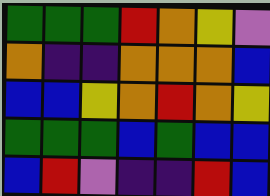[["green", "green", "green", "red", "orange", "yellow", "violet"], ["orange", "indigo", "indigo", "orange", "orange", "orange", "blue"], ["blue", "blue", "yellow", "orange", "red", "orange", "yellow"], ["green", "green", "green", "blue", "green", "blue", "blue"], ["blue", "red", "violet", "indigo", "indigo", "red", "blue"]]